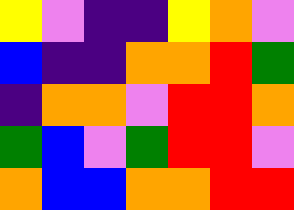[["yellow", "violet", "indigo", "indigo", "yellow", "orange", "violet"], ["blue", "indigo", "indigo", "orange", "orange", "red", "green"], ["indigo", "orange", "orange", "violet", "red", "red", "orange"], ["green", "blue", "violet", "green", "red", "red", "violet"], ["orange", "blue", "blue", "orange", "orange", "red", "red"]]